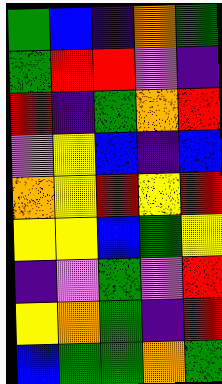[["green", "blue", "indigo", "orange", "green"], ["green", "red", "red", "violet", "indigo"], ["red", "indigo", "green", "orange", "red"], ["violet", "yellow", "blue", "indigo", "blue"], ["orange", "yellow", "red", "yellow", "red"], ["yellow", "yellow", "blue", "green", "yellow"], ["indigo", "violet", "green", "violet", "red"], ["yellow", "orange", "green", "indigo", "red"], ["blue", "green", "green", "orange", "green"]]